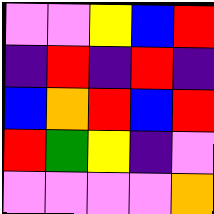[["violet", "violet", "yellow", "blue", "red"], ["indigo", "red", "indigo", "red", "indigo"], ["blue", "orange", "red", "blue", "red"], ["red", "green", "yellow", "indigo", "violet"], ["violet", "violet", "violet", "violet", "orange"]]